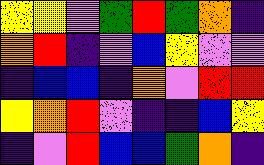[["yellow", "yellow", "violet", "green", "red", "green", "orange", "indigo"], ["orange", "red", "indigo", "violet", "blue", "yellow", "violet", "violet"], ["indigo", "blue", "blue", "indigo", "orange", "violet", "red", "red"], ["yellow", "orange", "red", "violet", "indigo", "indigo", "blue", "yellow"], ["indigo", "violet", "red", "blue", "blue", "green", "orange", "indigo"]]